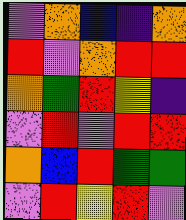[["violet", "orange", "blue", "indigo", "orange"], ["red", "violet", "orange", "red", "red"], ["orange", "green", "red", "yellow", "indigo"], ["violet", "red", "violet", "red", "red"], ["orange", "blue", "red", "green", "green"], ["violet", "red", "yellow", "red", "violet"]]